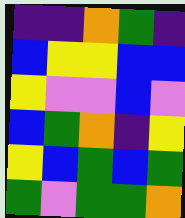[["indigo", "indigo", "orange", "green", "indigo"], ["blue", "yellow", "yellow", "blue", "blue"], ["yellow", "violet", "violet", "blue", "violet"], ["blue", "green", "orange", "indigo", "yellow"], ["yellow", "blue", "green", "blue", "green"], ["green", "violet", "green", "green", "orange"]]